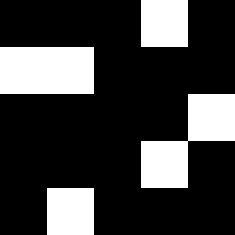[["black", "black", "black", "white", "black"], ["white", "white", "black", "black", "black"], ["black", "black", "black", "black", "white"], ["black", "black", "black", "white", "black"], ["black", "white", "black", "black", "black"]]